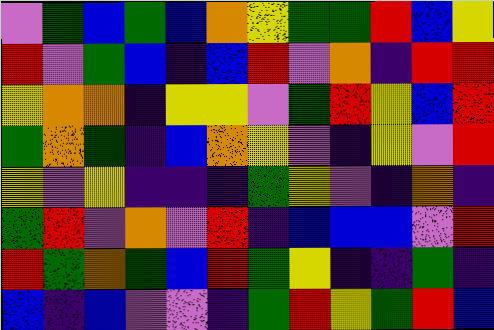[["violet", "green", "blue", "green", "blue", "orange", "yellow", "green", "green", "red", "blue", "yellow"], ["red", "violet", "green", "blue", "indigo", "blue", "red", "violet", "orange", "indigo", "red", "red"], ["yellow", "orange", "orange", "indigo", "yellow", "yellow", "violet", "green", "red", "yellow", "blue", "red"], ["green", "orange", "green", "indigo", "blue", "orange", "yellow", "violet", "indigo", "yellow", "violet", "red"], ["yellow", "violet", "yellow", "indigo", "indigo", "indigo", "green", "yellow", "violet", "indigo", "orange", "indigo"], ["green", "red", "violet", "orange", "violet", "red", "indigo", "blue", "blue", "blue", "violet", "red"], ["red", "green", "orange", "green", "blue", "red", "green", "yellow", "indigo", "indigo", "green", "indigo"], ["blue", "indigo", "blue", "violet", "violet", "indigo", "green", "red", "yellow", "green", "red", "blue"]]